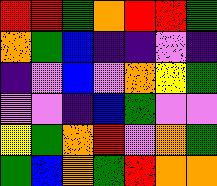[["red", "red", "green", "orange", "red", "red", "green"], ["orange", "green", "blue", "indigo", "indigo", "violet", "indigo"], ["indigo", "violet", "blue", "violet", "orange", "yellow", "green"], ["violet", "violet", "indigo", "blue", "green", "violet", "violet"], ["yellow", "green", "orange", "red", "violet", "orange", "green"], ["green", "blue", "orange", "green", "red", "orange", "orange"]]